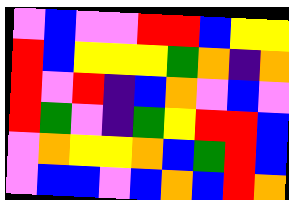[["violet", "blue", "violet", "violet", "red", "red", "blue", "yellow", "yellow"], ["red", "blue", "yellow", "yellow", "yellow", "green", "orange", "indigo", "orange"], ["red", "violet", "red", "indigo", "blue", "orange", "violet", "blue", "violet"], ["red", "green", "violet", "indigo", "green", "yellow", "red", "red", "blue"], ["violet", "orange", "yellow", "yellow", "orange", "blue", "green", "red", "blue"], ["violet", "blue", "blue", "violet", "blue", "orange", "blue", "red", "orange"]]